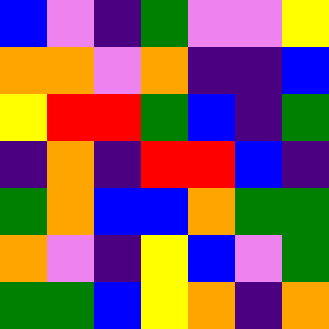[["blue", "violet", "indigo", "green", "violet", "violet", "yellow"], ["orange", "orange", "violet", "orange", "indigo", "indigo", "blue"], ["yellow", "red", "red", "green", "blue", "indigo", "green"], ["indigo", "orange", "indigo", "red", "red", "blue", "indigo"], ["green", "orange", "blue", "blue", "orange", "green", "green"], ["orange", "violet", "indigo", "yellow", "blue", "violet", "green"], ["green", "green", "blue", "yellow", "orange", "indigo", "orange"]]